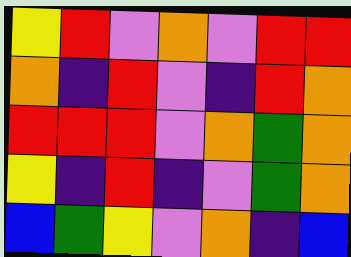[["yellow", "red", "violet", "orange", "violet", "red", "red"], ["orange", "indigo", "red", "violet", "indigo", "red", "orange"], ["red", "red", "red", "violet", "orange", "green", "orange"], ["yellow", "indigo", "red", "indigo", "violet", "green", "orange"], ["blue", "green", "yellow", "violet", "orange", "indigo", "blue"]]